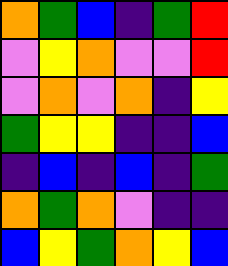[["orange", "green", "blue", "indigo", "green", "red"], ["violet", "yellow", "orange", "violet", "violet", "red"], ["violet", "orange", "violet", "orange", "indigo", "yellow"], ["green", "yellow", "yellow", "indigo", "indigo", "blue"], ["indigo", "blue", "indigo", "blue", "indigo", "green"], ["orange", "green", "orange", "violet", "indigo", "indigo"], ["blue", "yellow", "green", "orange", "yellow", "blue"]]